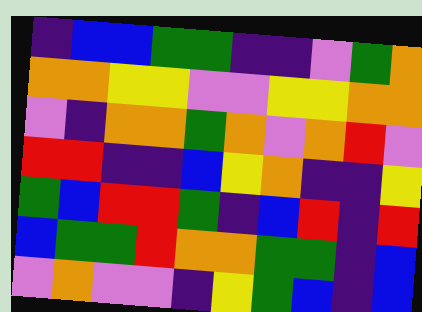[["indigo", "blue", "blue", "green", "green", "indigo", "indigo", "violet", "green", "orange"], ["orange", "orange", "yellow", "yellow", "violet", "violet", "yellow", "yellow", "orange", "orange"], ["violet", "indigo", "orange", "orange", "green", "orange", "violet", "orange", "red", "violet"], ["red", "red", "indigo", "indigo", "blue", "yellow", "orange", "indigo", "indigo", "yellow"], ["green", "blue", "red", "red", "green", "indigo", "blue", "red", "indigo", "red"], ["blue", "green", "green", "red", "orange", "orange", "green", "green", "indigo", "blue"], ["violet", "orange", "violet", "violet", "indigo", "yellow", "green", "blue", "indigo", "blue"]]